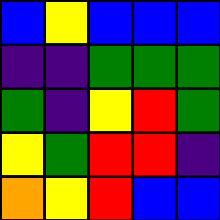[["blue", "yellow", "blue", "blue", "blue"], ["indigo", "indigo", "green", "green", "green"], ["green", "indigo", "yellow", "red", "green"], ["yellow", "green", "red", "red", "indigo"], ["orange", "yellow", "red", "blue", "blue"]]